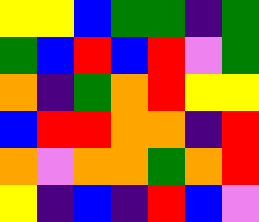[["yellow", "yellow", "blue", "green", "green", "indigo", "green"], ["green", "blue", "red", "blue", "red", "violet", "green"], ["orange", "indigo", "green", "orange", "red", "yellow", "yellow"], ["blue", "red", "red", "orange", "orange", "indigo", "red"], ["orange", "violet", "orange", "orange", "green", "orange", "red"], ["yellow", "indigo", "blue", "indigo", "red", "blue", "violet"]]